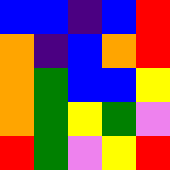[["blue", "blue", "indigo", "blue", "red"], ["orange", "indigo", "blue", "orange", "red"], ["orange", "green", "blue", "blue", "yellow"], ["orange", "green", "yellow", "green", "violet"], ["red", "green", "violet", "yellow", "red"]]